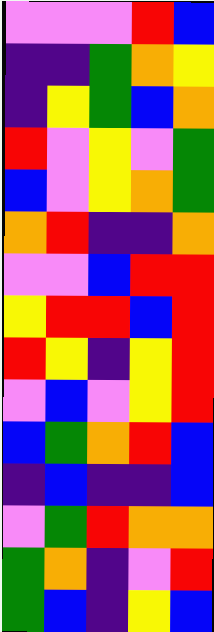[["violet", "violet", "violet", "red", "blue"], ["indigo", "indigo", "green", "orange", "yellow"], ["indigo", "yellow", "green", "blue", "orange"], ["red", "violet", "yellow", "violet", "green"], ["blue", "violet", "yellow", "orange", "green"], ["orange", "red", "indigo", "indigo", "orange"], ["violet", "violet", "blue", "red", "red"], ["yellow", "red", "red", "blue", "red"], ["red", "yellow", "indigo", "yellow", "red"], ["violet", "blue", "violet", "yellow", "red"], ["blue", "green", "orange", "red", "blue"], ["indigo", "blue", "indigo", "indigo", "blue"], ["violet", "green", "red", "orange", "orange"], ["green", "orange", "indigo", "violet", "red"], ["green", "blue", "indigo", "yellow", "blue"]]